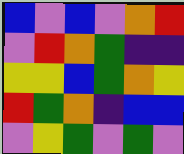[["blue", "violet", "blue", "violet", "orange", "red"], ["violet", "red", "orange", "green", "indigo", "indigo"], ["yellow", "yellow", "blue", "green", "orange", "yellow"], ["red", "green", "orange", "indigo", "blue", "blue"], ["violet", "yellow", "green", "violet", "green", "violet"]]